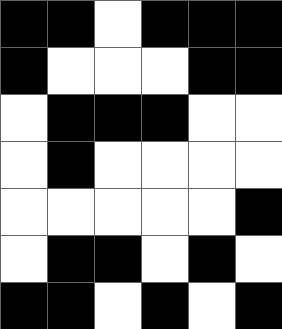[["black", "black", "white", "black", "black", "black"], ["black", "white", "white", "white", "black", "black"], ["white", "black", "black", "black", "white", "white"], ["white", "black", "white", "white", "white", "white"], ["white", "white", "white", "white", "white", "black"], ["white", "black", "black", "white", "black", "white"], ["black", "black", "white", "black", "white", "black"]]